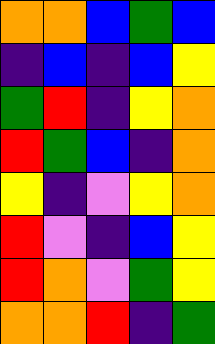[["orange", "orange", "blue", "green", "blue"], ["indigo", "blue", "indigo", "blue", "yellow"], ["green", "red", "indigo", "yellow", "orange"], ["red", "green", "blue", "indigo", "orange"], ["yellow", "indigo", "violet", "yellow", "orange"], ["red", "violet", "indigo", "blue", "yellow"], ["red", "orange", "violet", "green", "yellow"], ["orange", "orange", "red", "indigo", "green"]]